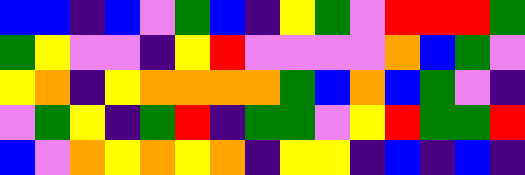[["blue", "blue", "indigo", "blue", "violet", "green", "blue", "indigo", "yellow", "green", "violet", "red", "red", "red", "green"], ["green", "yellow", "violet", "violet", "indigo", "yellow", "red", "violet", "violet", "violet", "violet", "orange", "blue", "green", "violet"], ["yellow", "orange", "indigo", "yellow", "orange", "orange", "orange", "orange", "green", "blue", "orange", "blue", "green", "violet", "indigo"], ["violet", "green", "yellow", "indigo", "green", "red", "indigo", "green", "green", "violet", "yellow", "red", "green", "green", "red"], ["blue", "violet", "orange", "yellow", "orange", "yellow", "orange", "indigo", "yellow", "yellow", "indigo", "blue", "indigo", "blue", "indigo"]]